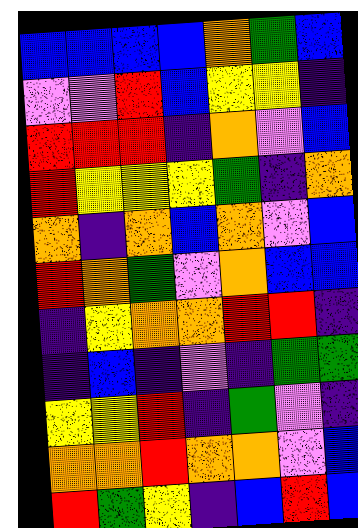[["blue", "blue", "blue", "blue", "orange", "green", "blue"], ["violet", "violet", "red", "blue", "yellow", "yellow", "indigo"], ["red", "red", "red", "indigo", "orange", "violet", "blue"], ["red", "yellow", "yellow", "yellow", "green", "indigo", "orange"], ["orange", "indigo", "orange", "blue", "orange", "violet", "blue"], ["red", "orange", "green", "violet", "orange", "blue", "blue"], ["indigo", "yellow", "orange", "orange", "red", "red", "indigo"], ["indigo", "blue", "indigo", "violet", "indigo", "green", "green"], ["yellow", "yellow", "red", "indigo", "green", "violet", "indigo"], ["orange", "orange", "red", "orange", "orange", "violet", "blue"], ["red", "green", "yellow", "indigo", "blue", "red", "blue"]]